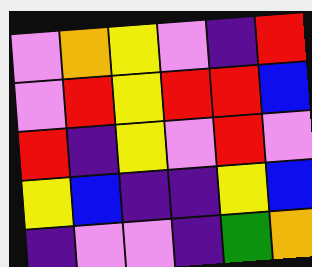[["violet", "orange", "yellow", "violet", "indigo", "red"], ["violet", "red", "yellow", "red", "red", "blue"], ["red", "indigo", "yellow", "violet", "red", "violet"], ["yellow", "blue", "indigo", "indigo", "yellow", "blue"], ["indigo", "violet", "violet", "indigo", "green", "orange"]]